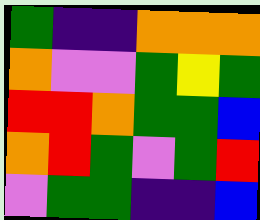[["green", "indigo", "indigo", "orange", "orange", "orange"], ["orange", "violet", "violet", "green", "yellow", "green"], ["red", "red", "orange", "green", "green", "blue"], ["orange", "red", "green", "violet", "green", "red"], ["violet", "green", "green", "indigo", "indigo", "blue"]]